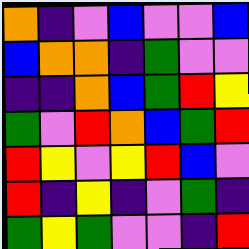[["orange", "indigo", "violet", "blue", "violet", "violet", "blue"], ["blue", "orange", "orange", "indigo", "green", "violet", "violet"], ["indigo", "indigo", "orange", "blue", "green", "red", "yellow"], ["green", "violet", "red", "orange", "blue", "green", "red"], ["red", "yellow", "violet", "yellow", "red", "blue", "violet"], ["red", "indigo", "yellow", "indigo", "violet", "green", "indigo"], ["green", "yellow", "green", "violet", "violet", "indigo", "red"]]